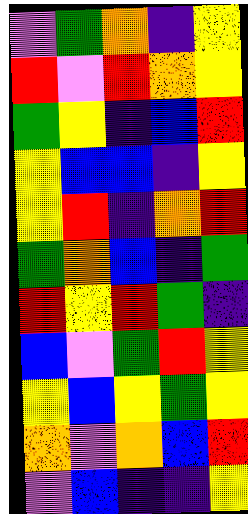[["violet", "green", "orange", "indigo", "yellow"], ["red", "violet", "red", "orange", "yellow"], ["green", "yellow", "indigo", "blue", "red"], ["yellow", "blue", "blue", "indigo", "yellow"], ["yellow", "red", "indigo", "orange", "red"], ["green", "orange", "blue", "indigo", "green"], ["red", "yellow", "red", "green", "indigo"], ["blue", "violet", "green", "red", "yellow"], ["yellow", "blue", "yellow", "green", "yellow"], ["orange", "violet", "orange", "blue", "red"], ["violet", "blue", "indigo", "indigo", "yellow"]]